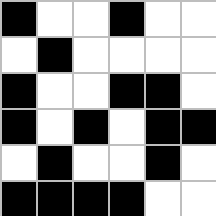[["black", "white", "white", "black", "white", "white"], ["white", "black", "white", "white", "white", "white"], ["black", "white", "white", "black", "black", "white"], ["black", "white", "black", "white", "black", "black"], ["white", "black", "white", "white", "black", "white"], ["black", "black", "black", "black", "white", "white"]]